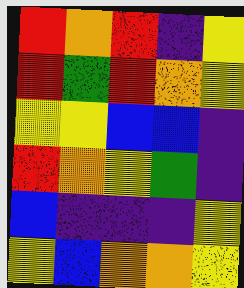[["red", "orange", "red", "indigo", "yellow"], ["red", "green", "red", "orange", "yellow"], ["yellow", "yellow", "blue", "blue", "indigo"], ["red", "orange", "yellow", "green", "indigo"], ["blue", "indigo", "indigo", "indigo", "yellow"], ["yellow", "blue", "orange", "orange", "yellow"]]